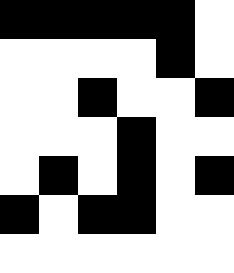[["black", "black", "black", "black", "black", "white"], ["white", "white", "white", "white", "black", "white"], ["white", "white", "black", "white", "white", "black"], ["white", "white", "white", "black", "white", "white"], ["white", "black", "white", "black", "white", "black"], ["black", "white", "black", "black", "white", "white"], ["white", "white", "white", "white", "white", "white"]]